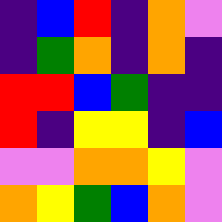[["indigo", "blue", "red", "indigo", "orange", "violet"], ["indigo", "green", "orange", "indigo", "orange", "indigo"], ["red", "red", "blue", "green", "indigo", "indigo"], ["red", "indigo", "yellow", "yellow", "indigo", "blue"], ["violet", "violet", "orange", "orange", "yellow", "violet"], ["orange", "yellow", "green", "blue", "orange", "violet"]]